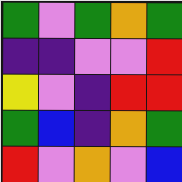[["green", "violet", "green", "orange", "green"], ["indigo", "indigo", "violet", "violet", "red"], ["yellow", "violet", "indigo", "red", "red"], ["green", "blue", "indigo", "orange", "green"], ["red", "violet", "orange", "violet", "blue"]]